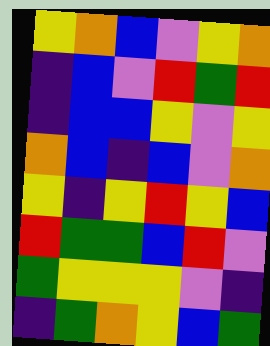[["yellow", "orange", "blue", "violet", "yellow", "orange"], ["indigo", "blue", "violet", "red", "green", "red"], ["indigo", "blue", "blue", "yellow", "violet", "yellow"], ["orange", "blue", "indigo", "blue", "violet", "orange"], ["yellow", "indigo", "yellow", "red", "yellow", "blue"], ["red", "green", "green", "blue", "red", "violet"], ["green", "yellow", "yellow", "yellow", "violet", "indigo"], ["indigo", "green", "orange", "yellow", "blue", "green"]]